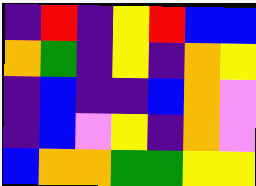[["indigo", "red", "indigo", "yellow", "red", "blue", "blue"], ["orange", "green", "indigo", "yellow", "indigo", "orange", "yellow"], ["indigo", "blue", "indigo", "indigo", "blue", "orange", "violet"], ["indigo", "blue", "violet", "yellow", "indigo", "orange", "violet"], ["blue", "orange", "orange", "green", "green", "yellow", "yellow"]]